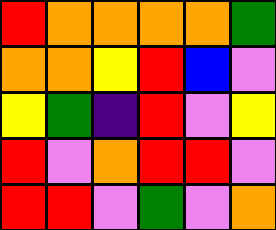[["red", "orange", "orange", "orange", "orange", "green"], ["orange", "orange", "yellow", "red", "blue", "violet"], ["yellow", "green", "indigo", "red", "violet", "yellow"], ["red", "violet", "orange", "red", "red", "violet"], ["red", "red", "violet", "green", "violet", "orange"]]